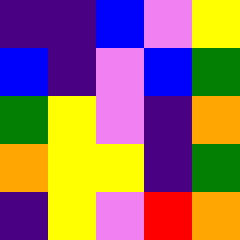[["indigo", "indigo", "blue", "violet", "yellow"], ["blue", "indigo", "violet", "blue", "green"], ["green", "yellow", "violet", "indigo", "orange"], ["orange", "yellow", "yellow", "indigo", "green"], ["indigo", "yellow", "violet", "red", "orange"]]